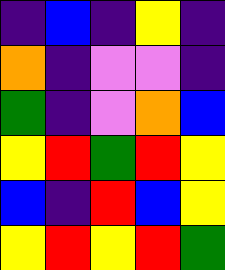[["indigo", "blue", "indigo", "yellow", "indigo"], ["orange", "indigo", "violet", "violet", "indigo"], ["green", "indigo", "violet", "orange", "blue"], ["yellow", "red", "green", "red", "yellow"], ["blue", "indigo", "red", "blue", "yellow"], ["yellow", "red", "yellow", "red", "green"]]